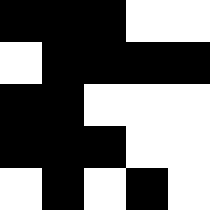[["black", "black", "black", "white", "white"], ["white", "black", "black", "black", "black"], ["black", "black", "white", "white", "white"], ["black", "black", "black", "white", "white"], ["white", "black", "white", "black", "white"]]